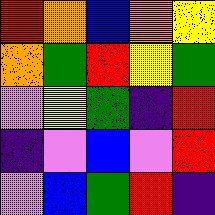[["red", "orange", "blue", "orange", "yellow"], ["orange", "green", "red", "yellow", "green"], ["violet", "yellow", "green", "indigo", "red"], ["indigo", "violet", "blue", "violet", "red"], ["violet", "blue", "green", "red", "indigo"]]